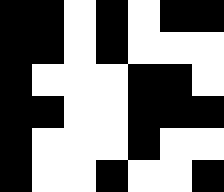[["black", "black", "white", "black", "white", "black", "black"], ["black", "black", "white", "black", "white", "white", "white"], ["black", "white", "white", "white", "black", "black", "white"], ["black", "black", "white", "white", "black", "black", "black"], ["black", "white", "white", "white", "black", "white", "white"], ["black", "white", "white", "black", "white", "white", "black"]]